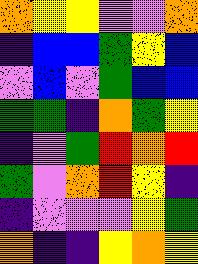[["orange", "yellow", "yellow", "violet", "violet", "orange"], ["indigo", "blue", "blue", "green", "yellow", "blue"], ["violet", "blue", "violet", "green", "blue", "blue"], ["green", "green", "indigo", "orange", "green", "yellow"], ["indigo", "violet", "green", "red", "orange", "red"], ["green", "violet", "orange", "red", "yellow", "indigo"], ["indigo", "violet", "violet", "violet", "yellow", "green"], ["orange", "indigo", "indigo", "yellow", "orange", "yellow"]]